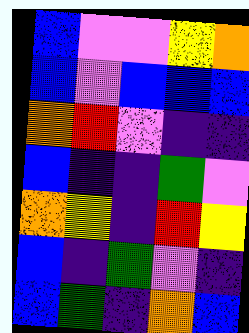[["blue", "violet", "violet", "yellow", "orange"], ["blue", "violet", "blue", "blue", "blue"], ["orange", "red", "violet", "indigo", "indigo"], ["blue", "indigo", "indigo", "green", "violet"], ["orange", "yellow", "indigo", "red", "yellow"], ["blue", "indigo", "green", "violet", "indigo"], ["blue", "green", "indigo", "orange", "blue"]]